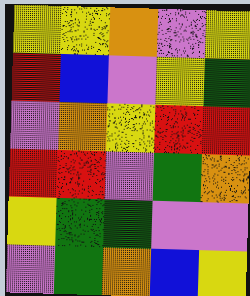[["yellow", "yellow", "orange", "violet", "yellow"], ["red", "blue", "violet", "yellow", "green"], ["violet", "orange", "yellow", "red", "red"], ["red", "red", "violet", "green", "orange"], ["yellow", "green", "green", "violet", "violet"], ["violet", "green", "orange", "blue", "yellow"]]